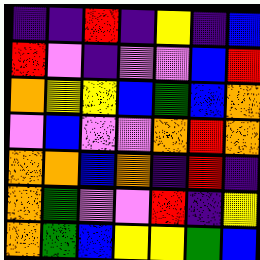[["indigo", "indigo", "red", "indigo", "yellow", "indigo", "blue"], ["red", "violet", "indigo", "violet", "violet", "blue", "red"], ["orange", "yellow", "yellow", "blue", "green", "blue", "orange"], ["violet", "blue", "violet", "violet", "orange", "red", "orange"], ["orange", "orange", "blue", "orange", "indigo", "red", "indigo"], ["orange", "green", "violet", "violet", "red", "indigo", "yellow"], ["orange", "green", "blue", "yellow", "yellow", "green", "blue"]]